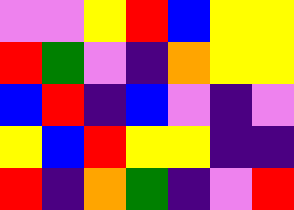[["violet", "violet", "yellow", "red", "blue", "yellow", "yellow"], ["red", "green", "violet", "indigo", "orange", "yellow", "yellow"], ["blue", "red", "indigo", "blue", "violet", "indigo", "violet"], ["yellow", "blue", "red", "yellow", "yellow", "indigo", "indigo"], ["red", "indigo", "orange", "green", "indigo", "violet", "red"]]